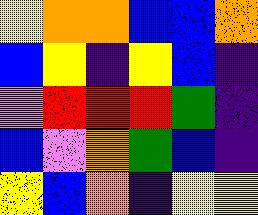[["yellow", "orange", "orange", "blue", "blue", "orange"], ["blue", "yellow", "indigo", "yellow", "blue", "indigo"], ["violet", "red", "red", "red", "green", "indigo"], ["blue", "violet", "orange", "green", "blue", "indigo"], ["yellow", "blue", "orange", "indigo", "yellow", "yellow"]]